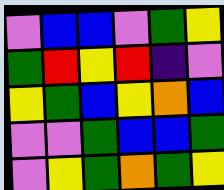[["violet", "blue", "blue", "violet", "green", "yellow"], ["green", "red", "yellow", "red", "indigo", "violet"], ["yellow", "green", "blue", "yellow", "orange", "blue"], ["violet", "violet", "green", "blue", "blue", "green"], ["violet", "yellow", "green", "orange", "green", "yellow"]]